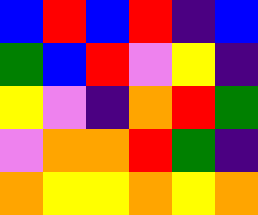[["blue", "red", "blue", "red", "indigo", "blue"], ["green", "blue", "red", "violet", "yellow", "indigo"], ["yellow", "violet", "indigo", "orange", "red", "green"], ["violet", "orange", "orange", "red", "green", "indigo"], ["orange", "yellow", "yellow", "orange", "yellow", "orange"]]